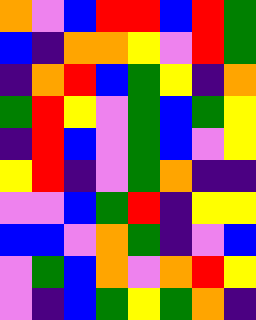[["orange", "violet", "blue", "red", "red", "blue", "red", "green"], ["blue", "indigo", "orange", "orange", "yellow", "violet", "red", "green"], ["indigo", "orange", "red", "blue", "green", "yellow", "indigo", "orange"], ["green", "red", "yellow", "violet", "green", "blue", "green", "yellow"], ["indigo", "red", "blue", "violet", "green", "blue", "violet", "yellow"], ["yellow", "red", "indigo", "violet", "green", "orange", "indigo", "indigo"], ["violet", "violet", "blue", "green", "red", "indigo", "yellow", "yellow"], ["blue", "blue", "violet", "orange", "green", "indigo", "violet", "blue"], ["violet", "green", "blue", "orange", "violet", "orange", "red", "yellow"], ["violet", "indigo", "blue", "green", "yellow", "green", "orange", "indigo"]]